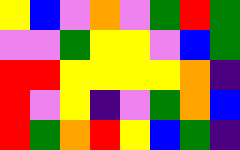[["yellow", "blue", "violet", "orange", "violet", "green", "red", "green"], ["violet", "violet", "green", "yellow", "yellow", "violet", "blue", "green"], ["red", "red", "yellow", "yellow", "yellow", "yellow", "orange", "indigo"], ["red", "violet", "yellow", "indigo", "violet", "green", "orange", "blue"], ["red", "green", "orange", "red", "yellow", "blue", "green", "indigo"]]